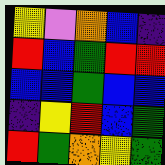[["yellow", "violet", "orange", "blue", "indigo"], ["red", "blue", "green", "red", "red"], ["blue", "blue", "green", "blue", "blue"], ["indigo", "yellow", "red", "blue", "green"], ["red", "green", "orange", "yellow", "green"]]